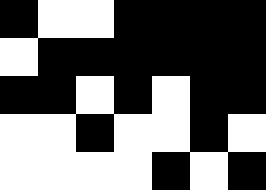[["black", "white", "white", "black", "black", "black", "black"], ["white", "black", "black", "black", "black", "black", "black"], ["black", "black", "white", "black", "white", "black", "black"], ["white", "white", "black", "white", "white", "black", "white"], ["white", "white", "white", "white", "black", "white", "black"]]